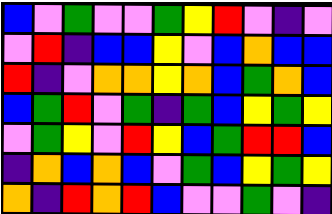[["blue", "violet", "green", "violet", "violet", "green", "yellow", "red", "violet", "indigo", "violet"], ["violet", "red", "indigo", "blue", "blue", "yellow", "violet", "blue", "orange", "blue", "blue"], ["red", "indigo", "violet", "orange", "orange", "yellow", "orange", "blue", "green", "orange", "blue"], ["blue", "green", "red", "violet", "green", "indigo", "green", "blue", "yellow", "green", "yellow"], ["violet", "green", "yellow", "violet", "red", "yellow", "blue", "green", "red", "red", "blue"], ["indigo", "orange", "blue", "orange", "blue", "violet", "green", "blue", "yellow", "green", "yellow"], ["orange", "indigo", "red", "orange", "red", "blue", "violet", "violet", "green", "violet", "indigo"]]